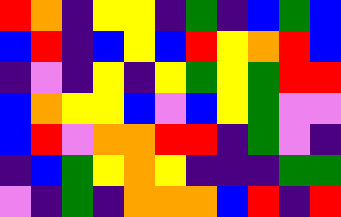[["red", "orange", "indigo", "yellow", "yellow", "indigo", "green", "indigo", "blue", "green", "blue"], ["blue", "red", "indigo", "blue", "yellow", "blue", "red", "yellow", "orange", "red", "blue"], ["indigo", "violet", "indigo", "yellow", "indigo", "yellow", "green", "yellow", "green", "red", "red"], ["blue", "orange", "yellow", "yellow", "blue", "violet", "blue", "yellow", "green", "violet", "violet"], ["blue", "red", "violet", "orange", "orange", "red", "red", "indigo", "green", "violet", "indigo"], ["indigo", "blue", "green", "yellow", "orange", "yellow", "indigo", "indigo", "indigo", "green", "green"], ["violet", "indigo", "green", "indigo", "orange", "orange", "orange", "blue", "red", "indigo", "red"]]